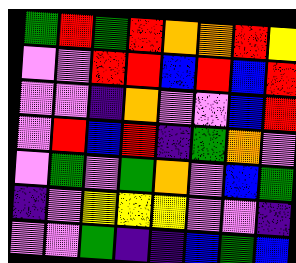[["green", "red", "green", "red", "orange", "orange", "red", "yellow"], ["violet", "violet", "red", "red", "blue", "red", "blue", "red"], ["violet", "violet", "indigo", "orange", "violet", "violet", "blue", "red"], ["violet", "red", "blue", "red", "indigo", "green", "orange", "violet"], ["violet", "green", "violet", "green", "orange", "violet", "blue", "green"], ["indigo", "violet", "yellow", "yellow", "yellow", "violet", "violet", "indigo"], ["violet", "violet", "green", "indigo", "indigo", "blue", "green", "blue"]]